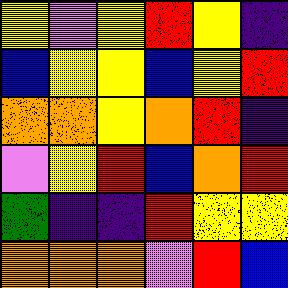[["yellow", "violet", "yellow", "red", "yellow", "indigo"], ["blue", "yellow", "yellow", "blue", "yellow", "red"], ["orange", "orange", "yellow", "orange", "red", "indigo"], ["violet", "yellow", "red", "blue", "orange", "red"], ["green", "indigo", "indigo", "red", "yellow", "yellow"], ["orange", "orange", "orange", "violet", "red", "blue"]]